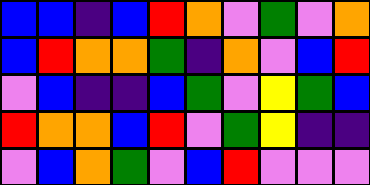[["blue", "blue", "indigo", "blue", "red", "orange", "violet", "green", "violet", "orange"], ["blue", "red", "orange", "orange", "green", "indigo", "orange", "violet", "blue", "red"], ["violet", "blue", "indigo", "indigo", "blue", "green", "violet", "yellow", "green", "blue"], ["red", "orange", "orange", "blue", "red", "violet", "green", "yellow", "indigo", "indigo"], ["violet", "blue", "orange", "green", "violet", "blue", "red", "violet", "violet", "violet"]]